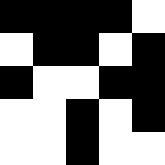[["black", "black", "black", "black", "white"], ["white", "black", "black", "white", "black"], ["black", "white", "white", "black", "black"], ["white", "white", "black", "white", "black"], ["white", "white", "black", "white", "white"]]